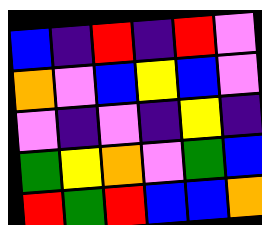[["blue", "indigo", "red", "indigo", "red", "violet"], ["orange", "violet", "blue", "yellow", "blue", "violet"], ["violet", "indigo", "violet", "indigo", "yellow", "indigo"], ["green", "yellow", "orange", "violet", "green", "blue"], ["red", "green", "red", "blue", "blue", "orange"]]